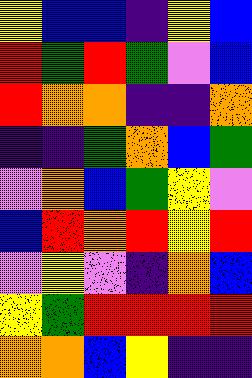[["yellow", "blue", "blue", "indigo", "yellow", "blue"], ["red", "green", "red", "green", "violet", "blue"], ["red", "orange", "orange", "indigo", "indigo", "orange"], ["indigo", "indigo", "green", "orange", "blue", "green"], ["violet", "orange", "blue", "green", "yellow", "violet"], ["blue", "red", "orange", "red", "yellow", "red"], ["violet", "yellow", "violet", "indigo", "orange", "blue"], ["yellow", "green", "red", "red", "red", "red"], ["orange", "orange", "blue", "yellow", "indigo", "indigo"]]